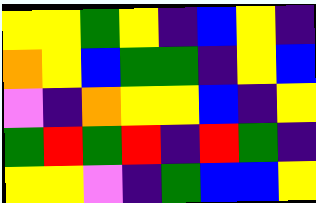[["yellow", "yellow", "green", "yellow", "indigo", "blue", "yellow", "indigo"], ["orange", "yellow", "blue", "green", "green", "indigo", "yellow", "blue"], ["violet", "indigo", "orange", "yellow", "yellow", "blue", "indigo", "yellow"], ["green", "red", "green", "red", "indigo", "red", "green", "indigo"], ["yellow", "yellow", "violet", "indigo", "green", "blue", "blue", "yellow"]]